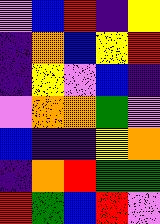[["violet", "blue", "red", "indigo", "yellow"], ["indigo", "orange", "blue", "yellow", "red"], ["indigo", "yellow", "violet", "blue", "indigo"], ["violet", "orange", "orange", "green", "violet"], ["blue", "indigo", "indigo", "yellow", "orange"], ["indigo", "orange", "red", "green", "green"], ["red", "green", "blue", "red", "violet"]]